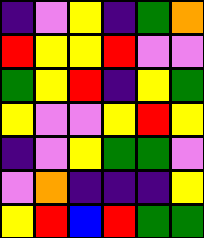[["indigo", "violet", "yellow", "indigo", "green", "orange"], ["red", "yellow", "yellow", "red", "violet", "violet"], ["green", "yellow", "red", "indigo", "yellow", "green"], ["yellow", "violet", "violet", "yellow", "red", "yellow"], ["indigo", "violet", "yellow", "green", "green", "violet"], ["violet", "orange", "indigo", "indigo", "indigo", "yellow"], ["yellow", "red", "blue", "red", "green", "green"]]